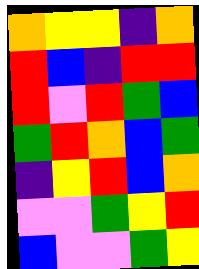[["orange", "yellow", "yellow", "indigo", "orange"], ["red", "blue", "indigo", "red", "red"], ["red", "violet", "red", "green", "blue"], ["green", "red", "orange", "blue", "green"], ["indigo", "yellow", "red", "blue", "orange"], ["violet", "violet", "green", "yellow", "red"], ["blue", "violet", "violet", "green", "yellow"]]